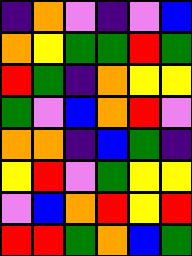[["indigo", "orange", "violet", "indigo", "violet", "blue"], ["orange", "yellow", "green", "green", "red", "green"], ["red", "green", "indigo", "orange", "yellow", "yellow"], ["green", "violet", "blue", "orange", "red", "violet"], ["orange", "orange", "indigo", "blue", "green", "indigo"], ["yellow", "red", "violet", "green", "yellow", "yellow"], ["violet", "blue", "orange", "red", "yellow", "red"], ["red", "red", "green", "orange", "blue", "green"]]